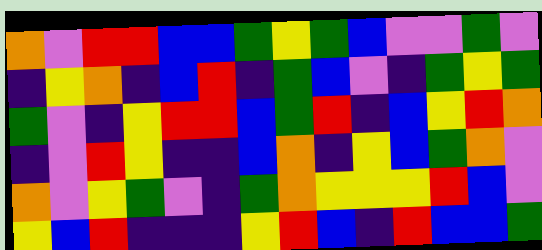[["orange", "violet", "red", "red", "blue", "blue", "green", "yellow", "green", "blue", "violet", "violet", "green", "violet"], ["indigo", "yellow", "orange", "indigo", "blue", "red", "indigo", "green", "blue", "violet", "indigo", "green", "yellow", "green"], ["green", "violet", "indigo", "yellow", "red", "red", "blue", "green", "red", "indigo", "blue", "yellow", "red", "orange"], ["indigo", "violet", "red", "yellow", "indigo", "indigo", "blue", "orange", "indigo", "yellow", "blue", "green", "orange", "violet"], ["orange", "violet", "yellow", "green", "violet", "indigo", "green", "orange", "yellow", "yellow", "yellow", "red", "blue", "violet"], ["yellow", "blue", "red", "indigo", "indigo", "indigo", "yellow", "red", "blue", "indigo", "red", "blue", "blue", "green"]]